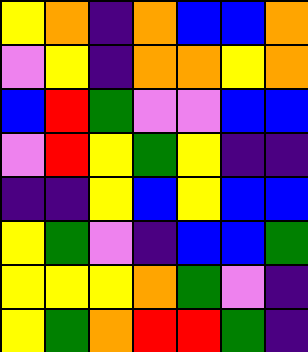[["yellow", "orange", "indigo", "orange", "blue", "blue", "orange"], ["violet", "yellow", "indigo", "orange", "orange", "yellow", "orange"], ["blue", "red", "green", "violet", "violet", "blue", "blue"], ["violet", "red", "yellow", "green", "yellow", "indigo", "indigo"], ["indigo", "indigo", "yellow", "blue", "yellow", "blue", "blue"], ["yellow", "green", "violet", "indigo", "blue", "blue", "green"], ["yellow", "yellow", "yellow", "orange", "green", "violet", "indigo"], ["yellow", "green", "orange", "red", "red", "green", "indigo"]]